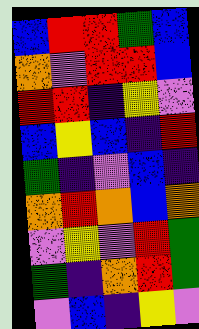[["blue", "red", "red", "green", "blue"], ["orange", "violet", "red", "red", "blue"], ["red", "red", "indigo", "yellow", "violet"], ["blue", "yellow", "blue", "indigo", "red"], ["green", "indigo", "violet", "blue", "indigo"], ["orange", "red", "orange", "blue", "orange"], ["violet", "yellow", "violet", "red", "green"], ["green", "indigo", "orange", "red", "green"], ["violet", "blue", "indigo", "yellow", "violet"]]